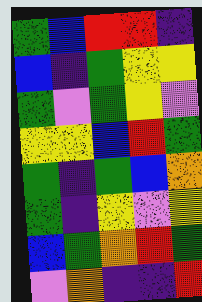[["green", "blue", "red", "red", "indigo"], ["blue", "indigo", "green", "yellow", "yellow"], ["green", "violet", "green", "yellow", "violet"], ["yellow", "yellow", "blue", "red", "green"], ["green", "indigo", "green", "blue", "orange"], ["green", "indigo", "yellow", "violet", "yellow"], ["blue", "green", "orange", "red", "green"], ["violet", "orange", "indigo", "indigo", "red"]]